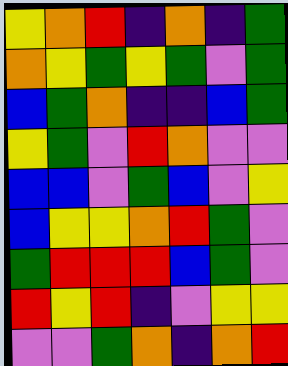[["yellow", "orange", "red", "indigo", "orange", "indigo", "green"], ["orange", "yellow", "green", "yellow", "green", "violet", "green"], ["blue", "green", "orange", "indigo", "indigo", "blue", "green"], ["yellow", "green", "violet", "red", "orange", "violet", "violet"], ["blue", "blue", "violet", "green", "blue", "violet", "yellow"], ["blue", "yellow", "yellow", "orange", "red", "green", "violet"], ["green", "red", "red", "red", "blue", "green", "violet"], ["red", "yellow", "red", "indigo", "violet", "yellow", "yellow"], ["violet", "violet", "green", "orange", "indigo", "orange", "red"]]